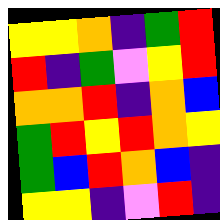[["yellow", "yellow", "orange", "indigo", "green", "red"], ["red", "indigo", "green", "violet", "yellow", "red"], ["orange", "orange", "red", "indigo", "orange", "blue"], ["green", "red", "yellow", "red", "orange", "yellow"], ["green", "blue", "red", "orange", "blue", "indigo"], ["yellow", "yellow", "indigo", "violet", "red", "indigo"]]